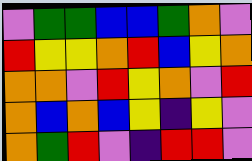[["violet", "green", "green", "blue", "blue", "green", "orange", "violet"], ["red", "yellow", "yellow", "orange", "red", "blue", "yellow", "orange"], ["orange", "orange", "violet", "red", "yellow", "orange", "violet", "red"], ["orange", "blue", "orange", "blue", "yellow", "indigo", "yellow", "violet"], ["orange", "green", "red", "violet", "indigo", "red", "red", "violet"]]